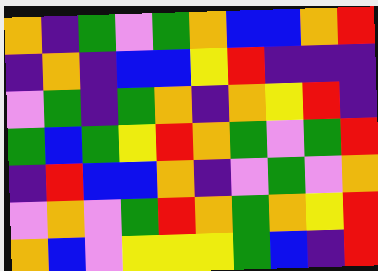[["orange", "indigo", "green", "violet", "green", "orange", "blue", "blue", "orange", "red"], ["indigo", "orange", "indigo", "blue", "blue", "yellow", "red", "indigo", "indigo", "indigo"], ["violet", "green", "indigo", "green", "orange", "indigo", "orange", "yellow", "red", "indigo"], ["green", "blue", "green", "yellow", "red", "orange", "green", "violet", "green", "red"], ["indigo", "red", "blue", "blue", "orange", "indigo", "violet", "green", "violet", "orange"], ["violet", "orange", "violet", "green", "red", "orange", "green", "orange", "yellow", "red"], ["orange", "blue", "violet", "yellow", "yellow", "yellow", "green", "blue", "indigo", "red"]]